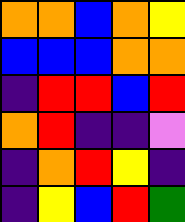[["orange", "orange", "blue", "orange", "yellow"], ["blue", "blue", "blue", "orange", "orange"], ["indigo", "red", "red", "blue", "red"], ["orange", "red", "indigo", "indigo", "violet"], ["indigo", "orange", "red", "yellow", "indigo"], ["indigo", "yellow", "blue", "red", "green"]]